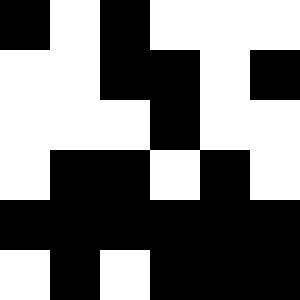[["black", "white", "black", "white", "white", "white"], ["white", "white", "black", "black", "white", "black"], ["white", "white", "white", "black", "white", "white"], ["white", "black", "black", "white", "black", "white"], ["black", "black", "black", "black", "black", "black"], ["white", "black", "white", "black", "black", "black"]]